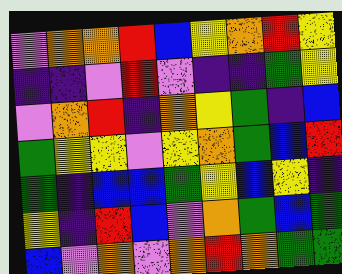[["violet", "orange", "orange", "red", "blue", "yellow", "orange", "red", "yellow"], ["indigo", "indigo", "violet", "red", "violet", "indigo", "indigo", "green", "yellow"], ["violet", "orange", "red", "indigo", "orange", "yellow", "green", "indigo", "blue"], ["green", "yellow", "yellow", "violet", "yellow", "orange", "green", "blue", "red"], ["green", "indigo", "blue", "blue", "green", "yellow", "blue", "yellow", "indigo"], ["yellow", "indigo", "red", "blue", "violet", "orange", "green", "blue", "green"], ["blue", "violet", "orange", "violet", "orange", "red", "orange", "green", "green"]]